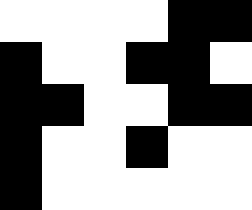[["white", "white", "white", "white", "black", "black"], ["black", "white", "white", "black", "black", "white"], ["black", "black", "white", "white", "black", "black"], ["black", "white", "white", "black", "white", "white"], ["black", "white", "white", "white", "white", "white"]]